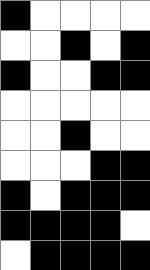[["black", "white", "white", "white", "white"], ["white", "white", "black", "white", "black"], ["black", "white", "white", "black", "black"], ["white", "white", "white", "white", "white"], ["white", "white", "black", "white", "white"], ["white", "white", "white", "black", "black"], ["black", "white", "black", "black", "black"], ["black", "black", "black", "black", "white"], ["white", "black", "black", "black", "black"]]